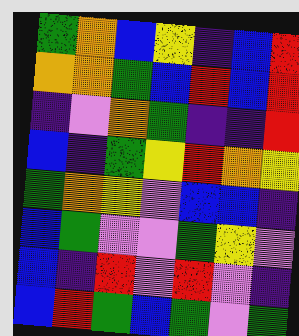[["green", "orange", "blue", "yellow", "indigo", "blue", "red"], ["orange", "orange", "green", "blue", "red", "blue", "red"], ["indigo", "violet", "orange", "green", "indigo", "indigo", "red"], ["blue", "indigo", "green", "yellow", "red", "orange", "yellow"], ["green", "orange", "yellow", "violet", "blue", "blue", "indigo"], ["blue", "green", "violet", "violet", "green", "yellow", "violet"], ["blue", "indigo", "red", "violet", "red", "violet", "indigo"], ["blue", "red", "green", "blue", "green", "violet", "green"]]